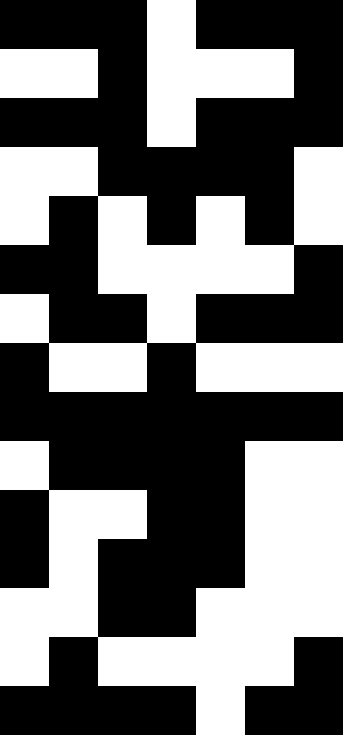[["black", "black", "black", "white", "black", "black", "black"], ["white", "white", "black", "white", "white", "white", "black"], ["black", "black", "black", "white", "black", "black", "black"], ["white", "white", "black", "black", "black", "black", "white"], ["white", "black", "white", "black", "white", "black", "white"], ["black", "black", "white", "white", "white", "white", "black"], ["white", "black", "black", "white", "black", "black", "black"], ["black", "white", "white", "black", "white", "white", "white"], ["black", "black", "black", "black", "black", "black", "black"], ["white", "black", "black", "black", "black", "white", "white"], ["black", "white", "white", "black", "black", "white", "white"], ["black", "white", "black", "black", "black", "white", "white"], ["white", "white", "black", "black", "white", "white", "white"], ["white", "black", "white", "white", "white", "white", "black"], ["black", "black", "black", "black", "white", "black", "black"]]